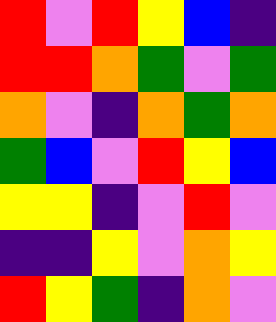[["red", "violet", "red", "yellow", "blue", "indigo"], ["red", "red", "orange", "green", "violet", "green"], ["orange", "violet", "indigo", "orange", "green", "orange"], ["green", "blue", "violet", "red", "yellow", "blue"], ["yellow", "yellow", "indigo", "violet", "red", "violet"], ["indigo", "indigo", "yellow", "violet", "orange", "yellow"], ["red", "yellow", "green", "indigo", "orange", "violet"]]